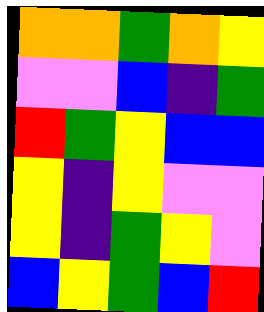[["orange", "orange", "green", "orange", "yellow"], ["violet", "violet", "blue", "indigo", "green"], ["red", "green", "yellow", "blue", "blue"], ["yellow", "indigo", "yellow", "violet", "violet"], ["yellow", "indigo", "green", "yellow", "violet"], ["blue", "yellow", "green", "blue", "red"]]